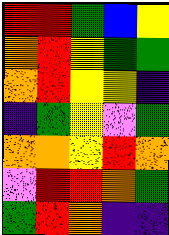[["red", "red", "green", "blue", "yellow"], ["orange", "red", "yellow", "green", "green"], ["orange", "red", "yellow", "yellow", "indigo"], ["indigo", "green", "yellow", "violet", "green"], ["orange", "orange", "yellow", "red", "orange"], ["violet", "red", "red", "orange", "green"], ["green", "red", "orange", "indigo", "indigo"]]